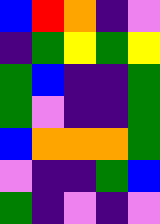[["blue", "red", "orange", "indigo", "violet"], ["indigo", "green", "yellow", "green", "yellow"], ["green", "blue", "indigo", "indigo", "green"], ["green", "violet", "indigo", "indigo", "green"], ["blue", "orange", "orange", "orange", "green"], ["violet", "indigo", "indigo", "green", "blue"], ["green", "indigo", "violet", "indigo", "violet"]]